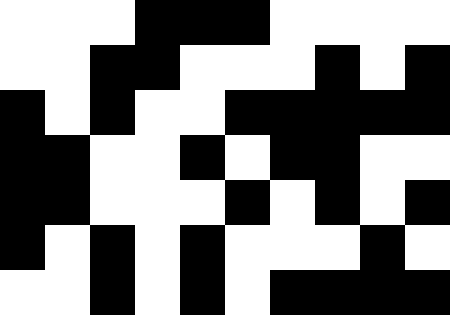[["white", "white", "white", "black", "black", "black", "white", "white", "white", "white"], ["white", "white", "black", "black", "white", "white", "white", "black", "white", "black"], ["black", "white", "black", "white", "white", "black", "black", "black", "black", "black"], ["black", "black", "white", "white", "black", "white", "black", "black", "white", "white"], ["black", "black", "white", "white", "white", "black", "white", "black", "white", "black"], ["black", "white", "black", "white", "black", "white", "white", "white", "black", "white"], ["white", "white", "black", "white", "black", "white", "black", "black", "black", "black"]]